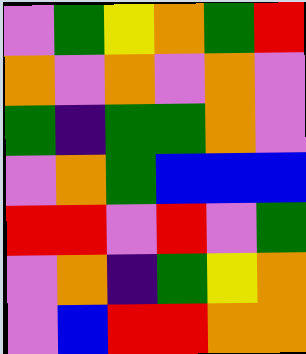[["violet", "green", "yellow", "orange", "green", "red"], ["orange", "violet", "orange", "violet", "orange", "violet"], ["green", "indigo", "green", "green", "orange", "violet"], ["violet", "orange", "green", "blue", "blue", "blue"], ["red", "red", "violet", "red", "violet", "green"], ["violet", "orange", "indigo", "green", "yellow", "orange"], ["violet", "blue", "red", "red", "orange", "orange"]]